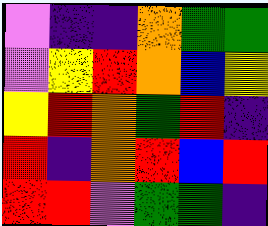[["violet", "indigo", "indigo", "orange", "green", "green"], ["violet", "yellow", "red", "orange", "blue", "yellow"], ["yellow", "red", "orange", "green", "red", "indigo"], ["red", "indigo", "orange", "red", "blue", "red"], ["red", "red", "violet", "green", "green", "indigo"]]